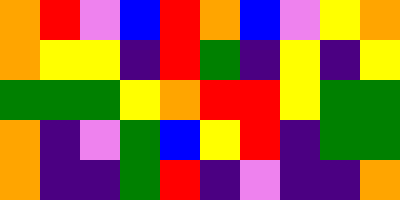[["orange", "red", "violet", "blue", "red", "orange", "blue", "violet", "yellow", "orange"], ["orange", "yellow", "yellow", "indigo", "red", "green", "indigo", "yellow", "indigo", "yellow"], ["green", "green", "green", "yellow", "orange", "red", "red", "yellow", "green", "green"], ["orange", "indigo", "violet", "green", "blue", "yellow", "red", "indigo", "green", "green"], ["orange", "indigo", "indigo", "green", "red", "indigo", "violet", "indigo", "indigo", "orange"]]